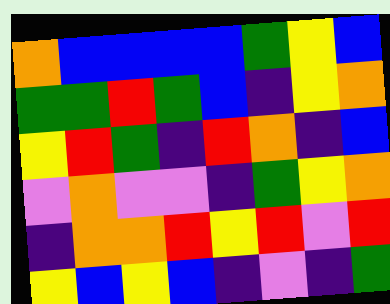[["orange", "blue", "blue", "blue", "blue", "green", "yellow", "blue"], ["green", "green", "red", "green", "blue", "indigo", "yellow", "orange"], ["yellow", "red", "green", "indigo", "red", "orange", "indigo", "blue"], ["violet", "orange", "violet", "violet", "indigo", "green", "yellow", "orange"], ["indigo", "orange", "orange", "red", "yellow", "red", "violet", "red"], ["yellow", "blue", "yellow", "blue", "indigo", "violet", "indigo", "green"]]